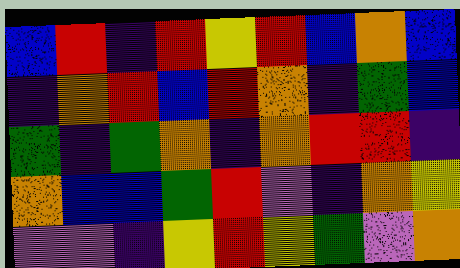[["blue", "red", "indigo", "red", "yellow", "red", "blue", "orange", "blue"], ["indigo", "orange", "red", "blue", "red", "orange", "indigo", "green", "blue"], ["green", "indigo", "green", "orange", "indigo", "orange", "red", "red", "indigo"], ["orange", "blue", "blue", "green", "red", "violet", "indigo", "orange", "yellow"], ["violet", "violet", "indigo", "yellow", "red", "yellow", "green", "violet", "orange"]]